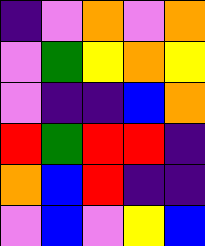[["indigo", "violet", "orange", "violet", "orange"], ["violet", "green", "yellow", "orange", "yellow"], ["violet", "indigo", "indigo", "blue", "orange"], ["red", "green", "red", "red", "indigo"], ["orange", "blue", "red", "indigo", "indigo"], ["violet", "blue", "violet", "yellow", "blue"]]